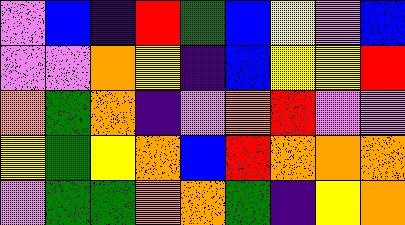[["violet", "blue", "indigo", "red", "green", "blue", "yellow", "violet", "blue"], ["violet", "violet", "orange", "yellow", "indigo", "blue", "yellow", "yellow", "red"], ["orange", "green", "orange", "indigo", "violet", "orange", "red", "violet", "violet"], ["yellow", "green", "yellow", "orange", "blue", "red", "orange", "orange", "orange"], ["violet", "green", "green", "orange", "orange", "green", "indigo", "yellow", "orange"]]